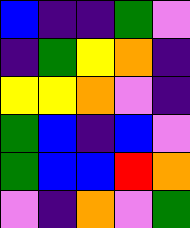[["blue", "indigo", "indigo", "green", "violet"], ["indigo", "green", "yellow", "orange", "indigo"], ["yellow", "yellow", "orange", "violet", "indigo"], ["green", "blue", "indigo", "blue", "violet"], ["green", "blue", "blue", "red", "orange"], ["violet", "indigo", "orange", "violet", "green"]]